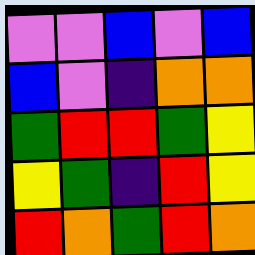[["violet", "violet", "blue", "violet", "blue"], ["blue", "violet", "indigo", "orange", "orange"], ["green", "red", "red", "green", "yellow"], ["yellow", "green", "indigo", "red", "yellow"], ["red", "orange", "green", "red", "orange"]]